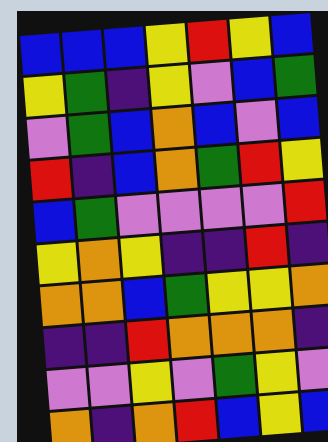[["blue", "blue", "blue", "yellow", "red", "yellow", "blue"], ["yellow", "green", "indigo", "yellow", "violet", "blue", "green"], ["violet", "green", "blue", "orange", "blue", "violet", "blue"], ["red", "indigo", "blue", "orange", "green", "red", "yellow"], ["blue", "green", "violet", "violet", "violet", "violet", "red"], ["yellow", "orange", "yellow", "indigo", "indigo", "red", "indigo"], ["orange", "orange", "blue", "green", "yellow", "yellow", "orange"], ["indigo", "indigo", "red", "orange", "orange", "orange", "indigo"], ["violet", "violet", "yellow", "violet", "green", "yellow", "violet"], ["orange", "indigo", "orange", "red", "blue", "yellow", "blue"]]